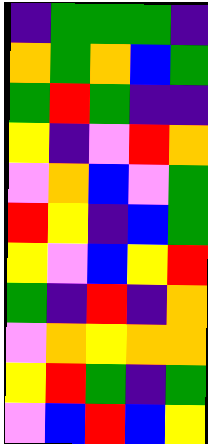[["indigo", "green", "green", "green", "indigo"], ["orange", "green", "orange", "blue", "green"], ["green", "red", "green", "indigo", "indigo"], ["yellow", "indigo", "violet", "red", "orange"], ["violet", "orange", "blue", "violet", "green"], ["red", "yellow", "indigo", "blue", "green"], ["yellow", "violet", "blue", "yellow", "red"], ["green", "indigo", "red", "indigo", "orange"], ["violet", "orange", "yellow", "orange", "orange"], ["yellow", "red", "green", "indigo", "green"], ["violet", "blue", "red", "blue", "yellow"]]